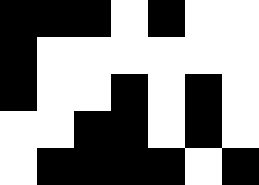[["black", "black", "black", "white", "black", "white", "white"], ["black", "white", "white", "white", "white", "white", "white"], ["black", "white", "white", "black", "white", "black", "white"], ["white", "white", "black", "black", "white", "black", "white"], ["white", "black", "black", "black", "black", "white", "black"]]